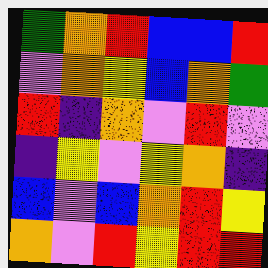[["green", "orange", "red", "blue", "blue", "red"], ["violet", "orange", "yellow", "blue", "orange", "green"], ["red", "indigo", "orange", "violet", "red", "violet"], ["indigo", "yellow", "violet", "yellow", "orange", "indigo"], ["blue", "violet", "blue", "orange", "red", "yellow"], ["orange", "violet", "red", "yellow", "red", "red"]]